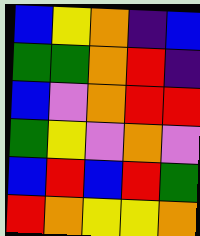[["blue", "yellow", "orange", "indigo", "blue"], ["green", "green", "orange", "red", "indigo"], ["blue", "violet", "orange", "red", "red"], ["green", "yellow", "violet", "orange", "violet"], ["blue", "red", "blue", "red", "green"], ["red", "orange", "yellow", "yellow", "orange"]]